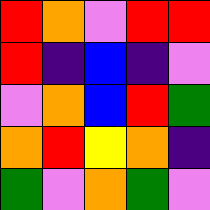[["red", "orange", "violet", "red", "red"], ["red", "indigo", "blue", "indigo", "violet"], ["violet", "orange", "blue", "red", "green"], ["orange", "red", "yellow", "orange", "indigo"], ["green", "violet", "orange", "green", "violet"]]